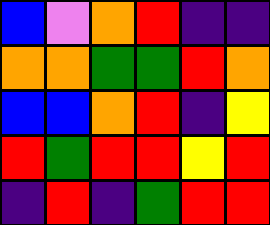[["blue", "violet", "orange", "red", "indigo", "indigo"], ["orange", "orange", "green", "green", "red", "orange"], ["blue", "blue", "orange", "red", "indigo", "yellow"], ["red", "green", "red", "red", "yellow", "red"], ["indigo", "red", "indigo", "green", "red", "red"]]